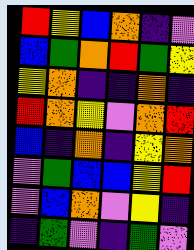[["red", "yellow", "blue", "orange", "indigo", "violet"], ["blue", "green", "orange", "red", "green", "yellow"], ["yellow", "orange", "indigo", "indigo", "orange", "indigo"], ["red", "orange", "yellow", "violet", "orange", "red"], ["blue", "indigo", "orange", "indigo", "yellow", "orange"], ["violet", "green", "blue", "blue", "yellow", "red"], ["violet", "blue", "orange", "violet", "yellow", "indigo"], ["indigo", "green", "violet", "indigo", "green", "violet"]]